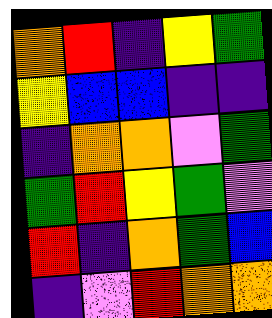[["orange", "red", "indigo", "yellow", "green"], ["yellow", "blue", "blue", "indigo", "indigo"], ["indigo", "orange", "orange", "violet", "green"], ["green", "red", "yellow", "green", "violet"], ["red", "indigo", "orange", "green", "blue"], ["indigo", "violet", "red", "orange", "orange"]]